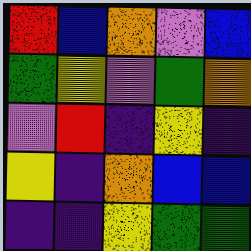[["red", "blue", "orange", "violet", "blue"], ["green", "yellow", "violet", "green", "orange"], ["violet", "red", "indigo", "yellow", "indigo"], ["yellow", "indigo", "orange", "blue", "blue"], ["indigo", "indigo", "yellow", "green", "green"]]